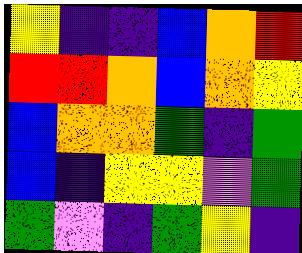[["yellow", "indigo", "indigo", "blue", "orange", "red"], ["red", "red", "orange", "blue", "orange", "yellow"], ["blue", "orange", "orange", "green", "indigo", "green"], ["blue", "indigo", "yellow", "yellow", "violet", "green"], ["green", "violet", "indigo", "green", "yellow", "indigo"]]